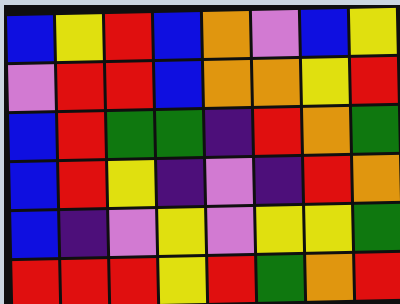[["blue", "yellow", "red", "blue", "orange", "violet", "blue", "yellow"], ["violet", "red", "red", "blue", "orange", "orange", "yellow", "red"], ["blue", "red", "green", "green", "indigo", "red", "orange", "green"], ["blue", "red", "yellow", "indigo", "violet", "indigo", "red", "orange"], ["blue", "indigo", "violet", "yellow", "violet", "yellow", "yellow", "green"], ["red", "red", "red", "yellow", "red", "green", "orange", "red"]]